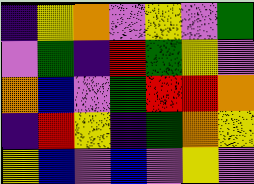[["indigo", "yellow", "orange", "violet", "yellow", "violet", "green"], ["violet", "green", "indigo", "red", "green", "yellow", "violet"], ["orange", "blue", "violet", "green", "red", "red", "orange"], ["indigo", "red", "yellow", "indigo", "green", "orange", "yellow"], ["yellow", "blue", "violet", "blue", "violet", "yellow", "violet"]]